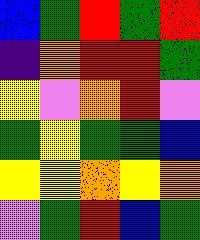[["blue", "green", "red", "green", "red"], ["indigo", "orange", "red", "red", "green"], ["yellow", "violet", "orange", "red", "violet"], ["green", "yellow", "green", "green", "blue"], ["yellow", "yellow", "orange", "yellow", "orange"], ["violet", "green", "red", "blue", "green"]]